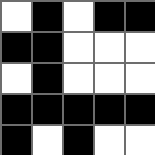[["white", "black", "white", "black", "black"], ["black", "black", "white", "white", "white"], ["white", "black", "white", "white", "white"], ["black", "black", "black", "black", "black"], ["black", "white", "black", "white", "white"]]